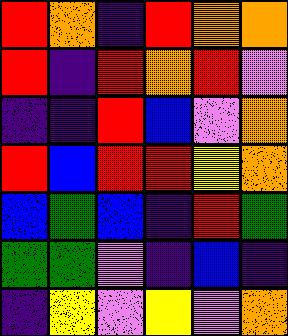[["red", "orange", "indigo", "red", "orange", "orange"], ["red", "indigo", "red", "orange", "red", "violet"], ["indigo", "indigo", "red", "blue", "violet", "orange"], ["red", "blue", "red", "red", "yellow", "orange"], ["blue", "green", "blue", "indigo", "red", "green"], ["green", "green", "violet", "indigo", "blue", "indigo"], ["indigo", "yellow", "violet", "yellow", "violet", "orange"]]